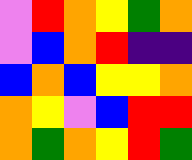[["violet", "red", "orange", "yellow", "green", "orange"], ["violet", "blue", "orange", "red", "indigo", "indigo"], ["blue", "orange", "blue", "yellow", "yellow", "orange"], ["orange", "yellow", "violet", "blue", "red", "red"], ["orange", "green", "orange", "yellow", "red", "green"]]